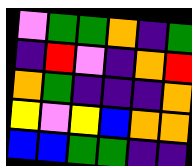[["violet", "green", "green", "orange", "indigo", "green"], ["indigo", "red", "violet", "indigo", "orange", "red"], ["orange", "green", "indigo", "indigo", "indigo", "orange"], ["yellow", "violet", "yellow", "blue", "orange", "orange"], ["blue", "blue", "green", "green", "indigo", "indigo"]]